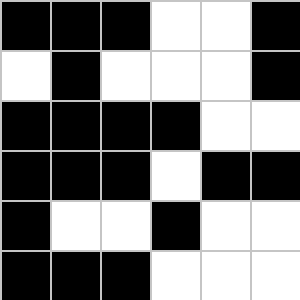[["black", "black", "black", "white", "white", "black"], ["white", "black", "white", "white", "white", "black"], ["black", "black", "black", "black", "white", "white"], ["black", "black", "black", "white", "black", "black"], ["black", "white", "white", "black", "white", "white"], ["black", "black", "black", "white", "white", "white"]]